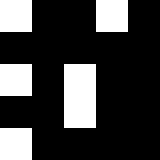[["white", "black", "black", "white", "black"], ["black", "black", "black", "black", "black"], ["white", "black", "white", "black", "black"], ["black", "black", "white", "black", "black"], ["white", "black", "black", "black", "black"]]